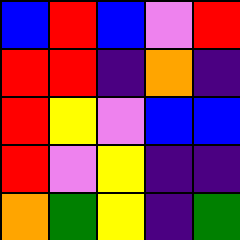[["blue", "red", "blue", "violet", "red"], ["red", "red", "indigo", "orange", "indigo"], ["red", "yellow", "violet", "blue", "blue"], ["red", "violet", "yellow", "indigo", "indigo"], ["orange", "green", "yellow", "indigo", "green"]]